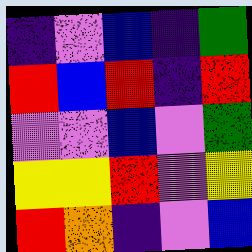[["indigo", "violet", "blue", "indigo", "green"], ["red", "blue", "red", "indigo", "red"], ["violet", "violet", "blue", "violet", "green"], ["yellow", "yellow", "red", "violet", "yellow"], ["red", "orange", "indigo", "violet", "blue"]]